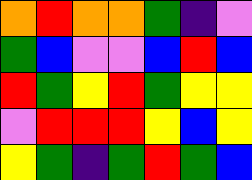[["orange", "red", "orange", "orange", "green", "indigo", "violet"], ["green", "blue", "violet", "violet", "blue", "red", "blue"], ["red", "green", "yellow", "red", "green", "yellow", "yellow"], ["violet", "red", "red", "red", "yellow", "blue", "yellow"], ["yellow", "green", "indigo", "green", "red", "green", "blue"]]